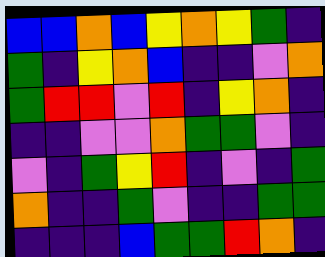[["blue", "blue", "orange", "blue", "yellow", "orange", "yellow", "green", "indigo"], ["green", "indigo", "yellow", "orange", "blue", "indigo", "indigo", "violet", "orange"], ["green", "red", "red", "violet", "red", "indigo", "yellow", "orange", "indigo"], ["indigo", "indigo", "violet", "violet", "orange", "green", "green", "violet", "indigo"], ["violet", "indigo", "green", "yellow", "red", "indigo", "violet", "indigo", "green"], ["orange", "indigo", "indigo", "green", "violet", "indigo", "indigo", "green", "green"], ["indigo", "indigo", "indigo", "blue", "green", "green", "red", "orange", "indigo"]]